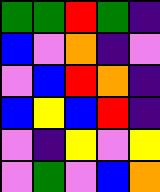[["green", "green", "red", "green", "indigo"], ["blue", "violet", "orange", "indigo", "violet"], ["violet", "blue", "red", "orange", "indigo"], ["blue", "yellow", "blue", "red", "indigo"], ["violet", "indigo", "yellow", "violet", "yellow"], ["violet", "green", "violet", "blue", "orange"]]